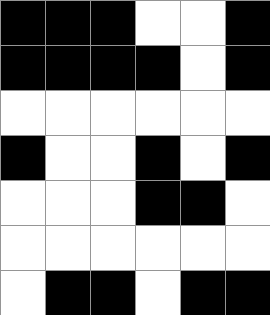[["black", "black", "black", "white", "white", "black"], ["black", "black", "black", "black", "white", "black"], ["white", "white", "white", "white", "white", "white"], ["black", "white", "white", "black", "white", "black"], ["white", "white", "white", "black", "black", "white"], ["white", "white", "white", "white", "white", "white"], ["white", "black", "black", "white", "black", "black"]]